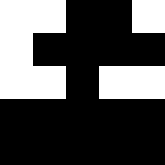[["white", "white", "black", "black", "white"], ["white", "black", "black", "black", "black"], ["white", "white", "black", "white", "white"], ["black", "black", "black", "black", "black"], ["black", "black", "black", "black", "black"]]